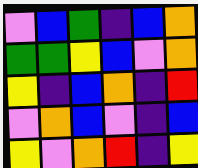[["violet", "blue", "green", "indigo", "blue", "orange"], ["green", "green", "yellow", "blue", "violet", "orange"], ["yellow", "indigo", "blue", "orange", "indigo", "red"], ["violet", "orange", "blue", "violet", "indigo", "blue"], ["yellow", "violet", "orange", "red", "indigo", "yellow"]]